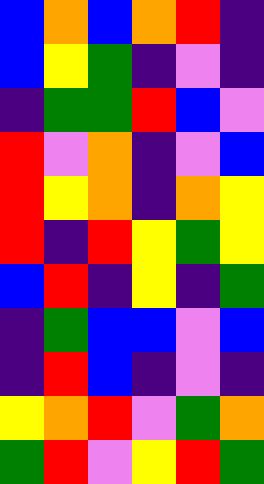[["blue", "orange", "blue", "orange", "red", "indigo"], ["blue", "yellow", "green", "indigo", "violet", "indigo"], ["indigo", "green", "green", "red", "blue", "violet"], ["red", "violet", "orange", "indigo", "violet", "blue"], ["red", "yellow", "orange", "indigo", "orange", "yellow"], ["red", "indigo", "red", "yellow", "green", "yellow"], ["blue", "red", "indigo", "yellow", "indigo", "green"], ["indigo", "green", "blue", "blue", "violet", "blue"], ["indigo", "red", "blue", "indigo", "violet", "indigo"], ["yellow", "orange", "red", "violet", "green", "orange"], ["green", "red", "violet", "yellow", "red", "green"]]